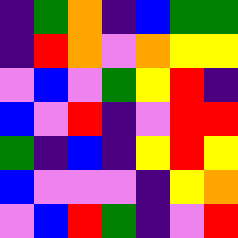[["indigo", "green", "orange", "indigo", "blue", "green", "green"], ["indigo", "red", "orange", "violet", "orange", "yellow", "yellow"], ["violet", "blue", "violet", "green", "yellow", "red", "indigo"], ["blue", "violet", "red", "indigo", "violet", "red", "red"], ["green", "indigo", "blue", "indigo", "yellow", "red", "yellow"], ["blue", "violet", "violet", "violet", "indigo", "yellow", "orange"], ["violet", "blue", "red", "green", "indigo", "violet", "red"]]